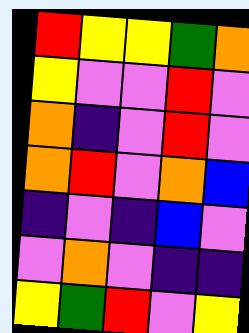[["red", "yellow", "yellow", "green", "orange"], ["yellow", "violet", "violet", "red", "violet"], ["orange", "indigo", "violet", "red", "violet"], ["orange", "red", "violet", "orange", "blue"], ["indigo", "violet", "indigo", "blue", "violet"], ["violet", "orange", "violet", "indigo", "indigo"], ["yellow", "green", "red", "violet", "yellow"]]